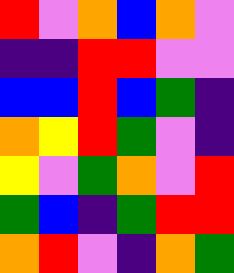[["red", "violet", "orange", "blue", "orange", "violet"], ["indigo", "indigo", "red", "red", "violet", "violet"], ["blue", "blue", "red", "blue", "green", "indigo"], ["orange", "yellow", "red", "green", "violet", "indigo"], ["yellow", "violet", "green", "orange", "violet", "red"], ["green", "blue", "indigo", "green", "red", "red"], ["orange", "red", "violet", "indigo", "orange", "green"]]